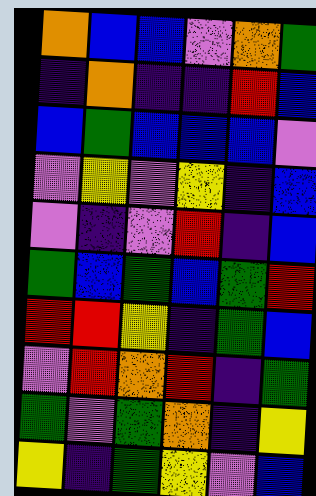[["orange", "blue", "blue", "violet", "orange", "green"], ["indigo", "orange", "indigo", "indigo", "red", "blue"], ["blue", "green", "blue", "blue", "blue", "violet"], ["violet", "yellow", "violet", "yellow", "indigo", "blue"], ["violet", "indigo", "violet", "red", "indigo", "blue"], ["green", "blue", "green", "blue", "green", "red"], ["red", "red", "yellow", "indigo", "green", "blue"], ["violet", "red", "orange", "red", "indigo", "green"], ["green", "violet", "green", "orange", "indigo", "yellow"], ["yellow", "indigo", "green", "yellow", "violet", "blue"]]